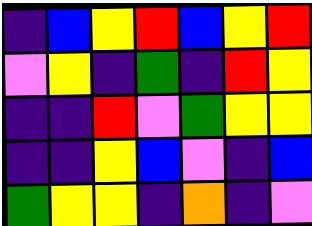[["indigo", "blue", "yellow", "red", "blue", "yellow", "red"], ["violet", "yellow", "indigo", "green", "indigo", "red", "yellow"], ["indigo", "indigo", "red", "violet", "green", "yellow", "yellow"], ["indigo", "indigo", "yellow", "blue", "violet", "indigo", "blue"], ["green", "yellow", "yellow", "indigo", "orange", "indigo", "violet"]]